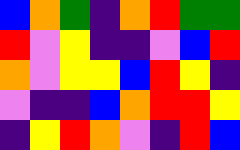[["blue", "orange", "green", "indigo", "orange", "red", "green", "green"], ["red", "violet", "yellow", "indigo", "indigo", "violet", "blue", "red"], ["orange", "violet", "yellow", "yellow", "blue", "red", "yellow", "indigo"], ["violet", "indigo", "indigo", "blue", "orange", "red", "red", "yellow"], ["indigo", "yellow", "red", "orange", "violet", "indigo", "red", "blue"]]